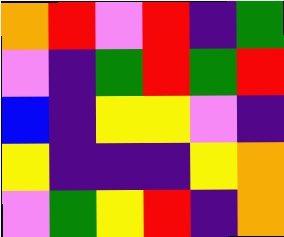[["orange", "red", "violet", "red", "indigo", "green"], ["violet", "indigo", "green", "red", "green", "red"], ["blue", "indigo", "yellow", "yellow", "violet", "indigo"], ["yellow", "indigo", "indigo", "indigo", "yellow", "orange"], ["violet", "green", "yellow", "red", "indigo", "orange"]]